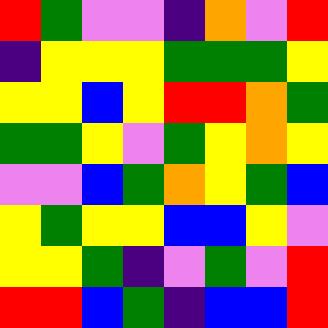[["red", "green", "violet", "violet", "indigo", "orange", "violet", "red"], ["indigo", "yellow", "yellow", "yellow", "green", "green", "green", "yellow"], ["yellow", "yellow", "blue", "yellow", "red", "red", "orange", "green"], ["green", "green", "yellow", "violet", "green", "yellow", "orange", "yellow"], ["violet", "violet", "blue", "green", "orange", "yellow", "green", "blue"], ["yellow", "green", "yellow", "yellow", "blue", "blue", "yellow", "violet"], ["yellow", "yellow", "green", "indigo", "violet", "green", "violet", "red"], ["red", "red", "blue", "green", "indigo", "blue", "blue", "red"]]